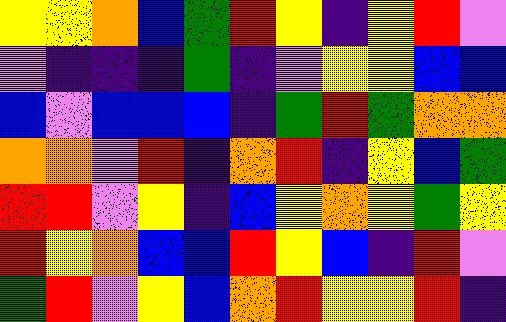[["yellow", "yellow", "orange", "blue", "green", "red", "yellow", "indigo", "yellow", "red", "violet"], ["violet", "indigo", "indigo", "indigo", "green", "indigo", "violet", "yellow", "yellow", "blue", "blue"], ["blue", "violet", "blue", "blue", "blue", "indigo", "green", "red", "green", "orange", "orange"], ["orange", "orange", "violet", "red", "indigo", "orange", "red", "indigo", "yellow", "blue", "green"], ["red", "red", "violet", "yellow", "indigo", "blue", "yellow", "orange", "yellow", "green", "yellow"], ["red", "yellow", "orange", "blue", "blue", "red", "yellow", "blue", "indigo", "red", "violet"], ["green", "red", "violet", "yellow", "blue", "orange", "red", "yellow", "yellow", "red", "indigo"]]